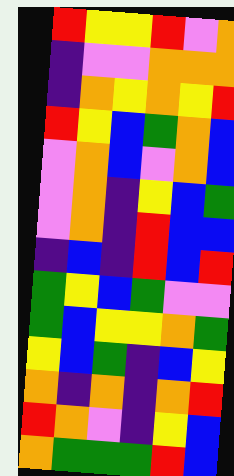[["red", "yellow", "yellow", "red", "violet", "orange"], ["indigo", "violet", "violet", "orange", "orange", "orange"], ["indigo", "orange", "yellow", "orange", "yellow", "red"], ["red", "yellow", "blue", "green", "orange", "blue"], ["violet", "orange", "blue", "violet", "orange", "blue"], ["violet", "orange", "indigo", "yellow", "blue", "green"], ["violet", "orange", "indigo", "red", "blue", "blue"], ["indigo", "blue", "indigo", "red", "blue", "red"], ["green", "yellow", "blue", "green", "violet", "violet"], ["green", "blue", "yellow", "yellow", "orange", "green"], ["yellow", "blue", "green", "indigo", "blue", "yellow"], ["orange", "indigo", "orange", "indigo", "orange", "red"], ["red", "orange", "violet", "indigo", "yellow", "blue"], ["orange", "green", "green", "green", "red", "blue"]]